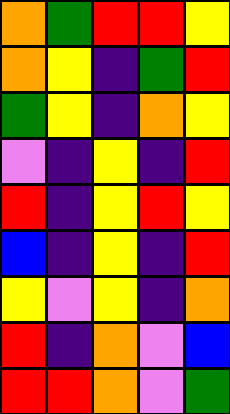[["orange", "green", "red", "red", "yellow"], ["orange", "yellow", "indigo", "green", "red"], ["green", "yellow", "indigo", "orange", "yellow"], ["violet", "indigo", "yellow", "indigo", "red"], ["red", "indigo", "yellow", "red", "yellow"], ["blue", "indigo", "yellow", "indigo", "red"], ["yellow", "violet", "yellow", "indigo", "orange"], ["red", "indigo", "orange", "violet", "blue"], ["red", "red", "orange", "violet", "green"]]